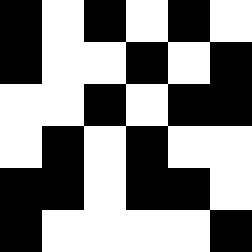[["black", "white", "black", "white", "black", "white"], ["black", "white", "white", "black", "white", "black"], ["white", "white", "black", "white", "black", "black"], ["white", "black", "white", "black", "white", "white"], ["black", "black", "white", "black", "black", "white"], ["black", "white", "white", "white", "white", "black"]]